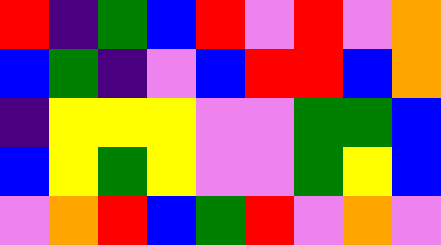[["red", "indigo", "green", "blue", "red", "violet", "red", "violet", "orange"], ["blue", "green", "indigo", "violet", "blue", "red", "red", "blue", "orange"], ["indigo", "yellow", "yellow", "yellow", "violet", "violet", "green", "green", "blue"], ["blue", "yellow", "green", "yellow", "violet", "violet", "green", "yellow", "blue"], ["violet", "orange", "red", "blue", "green", "red", "violet", "orange", "violet"]]